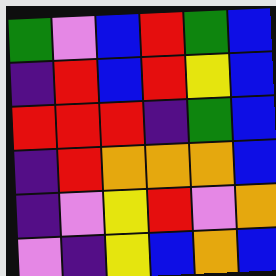[["green", "violet", "blue", "red", "green", "blue"], ["indigo", "red", "blue", "red", "yellow", "blue"], ["red", "red", "red", "indigo", "green", "blue"], ["indigo", "red", "orange", "orange", "orange", "blue"], ["indigo", "violet", "yellow", "red", "violet", "orange"], ["violet", "indigo", "yellow", "blue", "orange", "blue"]]